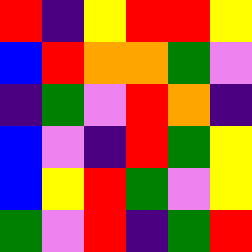[["red", "indigo", "yellow", "red", "red", "yellow"], ["blue", "red", "orange", "orange", "green", "violet"], ["indigo", "green", "violet", "red", "orange", "indigo"], ["blue", "violet", "indigo", "red", "green", "yellow"], ["blue", "yellow", "red", "green", "violet", "yellow"], ["green", "violet", "red", "indigo", "green", "red"]]